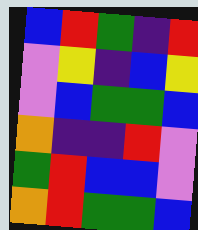[["blue", "red", "green", "indigo", "red"], ["violet", "yellow", "indigo", "blue", "yellow"], ["violet", "blue", "green", "green", "blue"], ["orange", "indigo", "indigo", "red", "violet"], ["green", "red", "blue", "blue", "violet"], ["orange", "red", "green", "green", "blue"]]